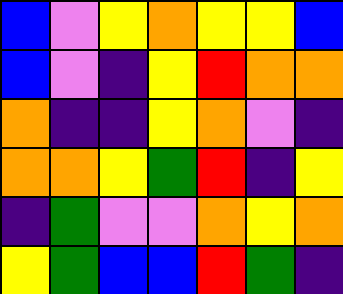[["blue", "violet", "yellow", "orange", "yellow", "yellow", "blue"], ["blue", "violet", "indigo", "yellow", "red", "orange", "orange"], ["orange", "indigo", "indigo", "yellow", "orange", "violet", "indigo"], ["orange", "orange", "yellow", "green", "red", "indigo", "yellow"], ["indigo", "green", "violet", "violet", "orange", "yellow", "orange"], ["yellow", "green", "blue", "blue", "red", "green", "indigo"]]